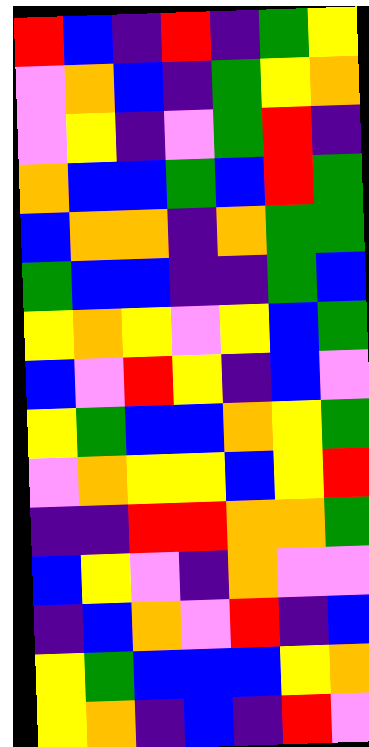[["red", "blue", "indigo", "red", "indigo", "green", "yellow"], ["violet", "orange", "blue", "indigo", "green", "yellow", "orange"], ["violet", "yellow", "indigo", "violet", "green", "red", "indigo"], ["orange", "blue", "blue", "green", "blue", "red", "green"], ["blue", "orange", "orange", "indigo", "orange", "green", "green"], ["green", "blue", "blue", "indigo", "indigo", "green", "blue"], ["yellow", "orange", "yellow", "violet", "yellow", "blue", "green"], ["blue", "violet", "red", "yellow", "indigo", "blue", "violet"], ["yellow", "green", "blue", "blue", "orange", "yellow", "green"], ["violet", "orange", "yellow", "yellow", "blue", "yellow", "red"], ["indigo", "indigo", "red", "red", "orange", "orange", "green"], ["blue", "yellow", "violet", "indigo", "orange", "violet", "violet"], ["indigo", "blue", "orange", "violet", "red", "indigo", "blue"], ["yellow", "green", "blue", "blue", "blue", "yellow", "orange"], ["yellow", "orange", "indigo", "blue", "indigo", "red", "violet"]]